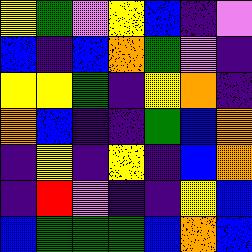[["yellow", "green", "violet", "yellow", "blue", "indigo", "violet"], ["blue", "indigo", "blue", "orange", "green", "violet", "indigo"], ["yellow", "yellow", "green", "indigo", "yellow", "orange", "indigo"], ["orange", "blue", "indigo", "indigo", "green", "blue", "orange"], ["indigo", "yellow", "indigo", "yellow", "indigo", "blue", "orange"], ["indigo", "red", "violet", "indigo", "indigo", "yellow", "blue"], ["blue", "green", "green", "green", "blue", "orange", "blue"]]